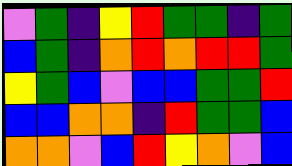[["violet", "green", "indigo", "yellow", "red", "green", "green", "indigo", "green"], ["blue", "green", "indigo", "orange", "red", "orange", "red", "red", "green"], ["yellow", "green", "blue", "violet", "blue", "blue", "green", "green", "red"], ["blue", "blue", "orange", "orange", "indigo", "red", "green", "green", "blue"], ["orange", "orange", "violet", "blue", "red", "yellow", "orange", "violet", "blue"]]